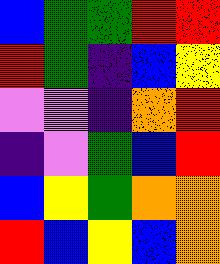[["blue", "green", "green", "red", "red"], ["red", "green", "indigo", "blue", "yellow"], ["violet", "violet", "indigo", "orange", "red"], ["indigo", "violet", "green", "blue", "red"], ["blue", "yellow", "green", "orange", "orange"], ["red", "blue", "yellow", "blue", "orange"]]